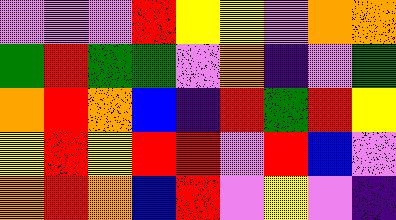[["violet", "violet", "violet", "red", "yellow", "yellow", "violet", "orange", "orange"], ["green", "red", "green", "green", "violet", "orange", "indigo", "violet", "green"], ["orange", "red", "orange", "blue", "indigo", "red", "green", "red", "yellow"], ["yellow", "red", "yellow", "red", "red", "violet", "red", "blue", "violet"], ["orange", "red", "orange", "blue", "red", "violet", "yellow", "violet", "indigo"]]